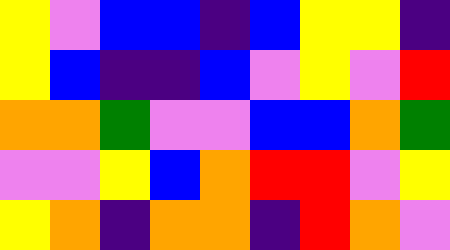[["yellow", "violet", "blue", "blue", "indigo", "blue", "yellow", "yellow", "indigo"], ["yellow", "blue", "indigo", "indigo", "blue", "violet", "yellow", "violet", "red"], ["orange", "orange", "green", "violet", "violet", "blue", "blue", "orange", "green"], ["violet", "violet", "yellow", "blue", "orange", "red", "red", "violet", "yellow"], ["yellow", "orange", "indigo", "orange", "orange", "indigo", "red", "orange", "violet"]]